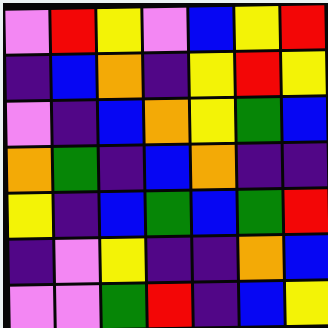[["violet", "red", "yellow", "violet", "blue", "yellow", "red"], ["indigo", "blue", "orange", "indigo", "yellow", "red", "yellow"], ["violet", "indigo", "blue", "orange", "yellow", "green", "blue"], ["orange", "green", "indigo", "blue", "orange", "indigo", "indigo"], ["yellow", "indigo", "blue", "green", "blue", "green", "red"], ["indigo", "violet", "yellow", "indigo", "indigo", "orange", "blue"], ["violet", "violet", "green", "red", "indigo", "blue", "yellow"]]